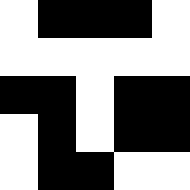[["white", "black", "black", "black", "white"], ["white", "white", "white", "white", "white"], ["black", "black", "white", "black", "black"], ["white", "black", "white", "black", "black"], ["white", "black", "black", "white", "white"]]